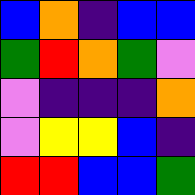[["blue", "orange", "indigo", "blue", "blue"], ["green", "red", "orange", "green", "violet"], ["violet", "indigo", "indigo", "indigo", "orange"], ["violet", "yellow", "yellow", "blue", "indigo"], ["red", "red", "blue", "blue", "green"]]